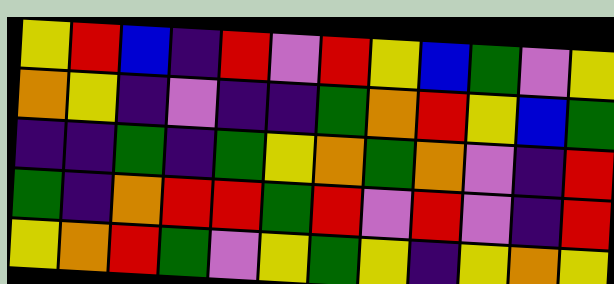[["yellow", "red", "blue", "indigo", "red", "violet", "red", "yellow", "blue", "green", "violet", "yellow"], ["orange", "yellow", "indigo", "violet", "indigo", "indigo", "green", "orange", "red", "yellow", "blue", "green"], ["indigo", "indigo", "green", "indigo", "green", "yellow", "orange", "green", "orange", "violet", "indigo", "red"], ["green", "indigo", "orange", "red", "red", "green", "red", "violet", "red", "violet", "indigo", "red"], ["yellow", "orange", "red", "green", "violet", "yellow", "green", "yellow", "indigo", "yellow", "orange", "yellow"]]